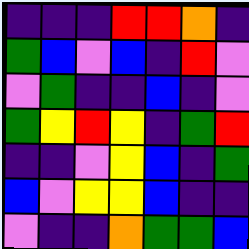[["indigo", "indigo", "indigo", "red", "red", "orange", "indigo"], ["green", "blue", "violet", "blue", "indigo", "red", "violet"], ["violet", "green", "indigo", "indigo", "blue", "indigo", "violet"], ["green", "yellow", "red", "yellow", "indigo", "green", "red"], ["indigo", "indigo", "violet", "yellow", "blue", "indigo", "green"], ["blue", "violet", "yellow", "yellow", "blue", "indigo", "indigo"], ["violet", "indigo", "indigo", "orange", "green", "green", "blue"]]